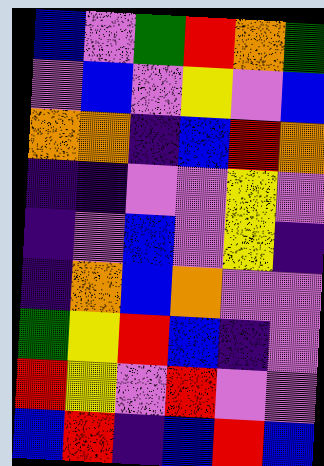[["blue", "violet", "green", "red", "orange", "green"], ["violet", "blue", "violet", "yellow", "violet", "blue"], ["orange", "orange", "indigo", "blue", "red", "orange"], ["indigo", "indigo", "violet", "violet", "yellow", "violet"], ["indigo", "violet", "blue", "violet", "yellow", "indigo"], ["indigo", "orange", "blue", "orange", "violet", "violet"], ["green", "yellow", "red", "blue", "indigo", "violet"], ["red", "yellow", "violet", "red", "violet", "violet"], ["blue", "red", "indigo", "blue", "red", "blue"]]